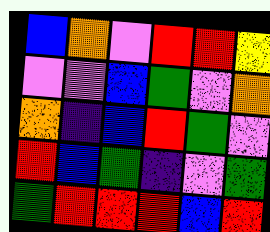[["blue", "orange", "violet", "red", "red", "yellow"], ["violet", "violet", "blue", "green", "violet", "orange"], ["orange", "indigo", "blue", "red", "green", "violet"], ["red", "blue", "green", "indigo", "violet", "green"], ["green", "red", "red", "red", "blue", "red"]]